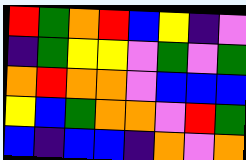[["red", "green", "orange", "red", "blue", "yellow", "indigo", "violet"], ["indigo", "green", "yellow", "yellow", "violet", "green", "violet", "green"], ["orange", "red", "orange", "orange", "violet", "blue", "blue", "blue"], ["yellow", "blue", "green", "orange", "orange", "violet", "red", "green"], ["blue", "indigo", "blue", "blue", "indigo", "orange", "violet", "orange"]]